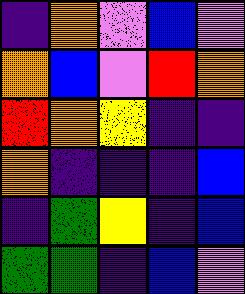[["indigo", "orange", "violet", "blue", "violet"], ["orange", "blue", "violet", "red", "orange"], ["red", "orange", "yellow", "indigo", "indigo"], ["orange", "indigo", "indigo", "indigo", "blue"], ["indigo", "green", "yellow", "indigo", "blue"], ["green", "green", "indigo", "blue", "violet"]]